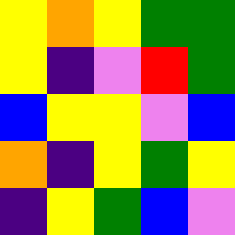[["yellow", "orange", "yellow", "green", "green"], ["yellow", "indigo", "violet", "red", "green"], ["blue", "yellow", "yellow", "violet", "blue"], ["orange", "indigo", "yellow", "green", "yellow"], ["indigo", "yellow", "green", "blue", "violet"]]